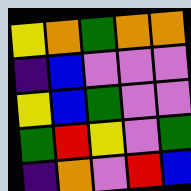[["yellow", "orange", "green", "orange", "orange"], ["indigo", "blue", "violet", "violet", "violet"], ["yellow", "blue", "green", "violet", "violet"], ["green", "red", "yellow", "violet", "green"], ["indigo", "orange", "violet", "red", "blue"]]